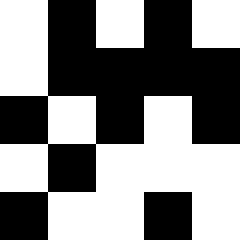[["white", "black", "white", "black", "white"], ["white", "black", "black", "black", "black"], ["black", "white", "black", "white", "black"], ["white", "black", "white", "white", "white"], ["black", "white", "white", "black", "white"]]